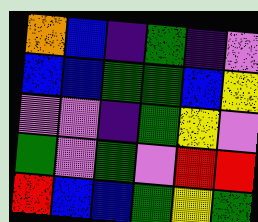[["orange", "blue", "indigo", "green", "indigo", "violet"], ["blue", "blue", "green", "green", "blue", "yellow"], ["violet", "violet", "indigo", "green", "yellow", "violet"], ["green", "violet", "green", "violet", "red", "red"], ["red", "blue", "blue", "green", "yellow", "green"]]